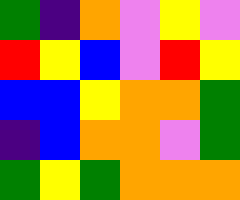[["green", "indigo", "orange", "violet", "yellow", "violet"], ["red", "yellow", "blue", "violet", "red", "yellow"], ["blue", "blue", "yellow", "orange", "orange", "green"], ["indigo", "blue", "orange", "orange", "violet", "green"], ["green", "yellow", "green", "orange", "orange", "orange"]]